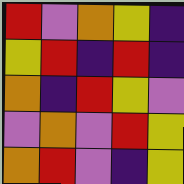[["red", "violet", "orange", "yellow", "indigo"], ["yellow", "red", "indigo", "red", "indigo"], ["orange", "indigo", "red", "yellow", "violet"], ["violet", "orange", "violet", "red", "yellow"], ["orange", "red", "violet", "indigo", "yellow"]]